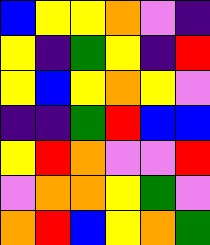[["blue", "yellow", "yellow", "orange", "violet", "indigo"], ["yellow", "indigo", "green", "yellow", "indigo", "red"], ["yellow", "blue", "yellow", "orange", "yellow", "violet"], ["indigo", "indigo", "green", "red", "blue", "blue"], ["yellow", "red", "orange", "violet", "violet", "red"], ["violet", "orange", "orange", "yellow", "green", "violet"], ["orange", "red", "blue", "yellow", "orange", "green"]]